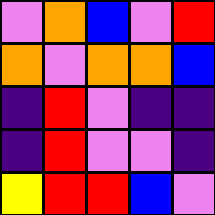[["violet", "orange", "blue", "violet", "red"], ["orange", "violet", "orange", "orange", "blue"], ["indigo", "red", "violet", "indigo", "indigo"], ["indigo", "red", "violet", "violet", "indigo"], ["yellow", "red", "red", "blue", "violet"]]